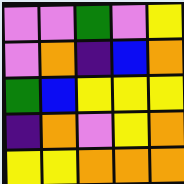[["violet", "violet", "green", "violet", "yellow"], ["violet", "orange", "indigo", "blue", "orange"], ["green", "blue", "yellow", "yellow", "yellow"], ["indigo", "orange", "violet", "yellow", "orange"], ["yellow", "yellow", "orange", "orange", "orange"]]